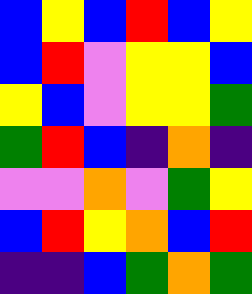[["blue", "yellow", "blue", "red", "blue", "yellow"], ["blue", "red", "violet", "yellow", "yellow", "blue"], ["yellow", "blue", "violet", "yellow", "yellow", "green"], ["green", "red", "blue", "indigo", "orange", "indigo"], ["violet", "violet", "orange", "violet", "green", "yellow"], ["blue", "red", "yellow", "orange", "blue", "red"], ["indigo", "indigo", "blue", "green", "orange", "green"]]